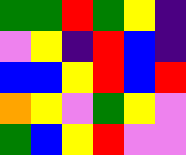[["green", "green", "red", "green", "yellow", "indigo"], ["violet", "yellow", "indigo", "red", "blue", "indigo"], ["blue", "blue", "yellow", "red", "blue", "red"], ["orange", "yellow", "violet", "green", "yellow", "violet"], ["green", "blue", "yellow", "red", "violet", "violet"]]